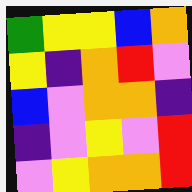[["green", "yellow", "yellow", "blue", "orange"], ["yellow", "indigo", "orange", "red", "violet"], ["blue", "violet", "orange", "orange", "indigo"], ["indigo", "violet", "yellow", "violet", "red"], ["violet", "yellow", "orange", "orange", "red"]]